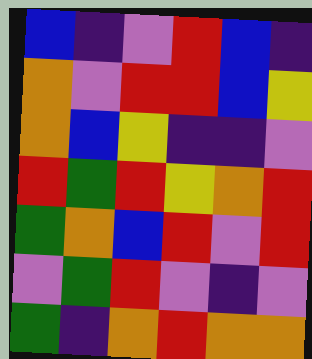[["blue", "indigo", "violet", "red", "blue", "indigo"], ["orange", "violet", "red", "red", "blue", "yellow"], ["orange", "blue", "yellow", "indigo", "indigo", "violet"], ["red", "green", "red", "yellow", "orange", "red"], ["green", "orange", "blue", "red", "violet", "red"], ["violet", "green", "red", "violet", "indigo", "violet"], ["green", "indigo", "orange", "red", "orange", "orange"]]